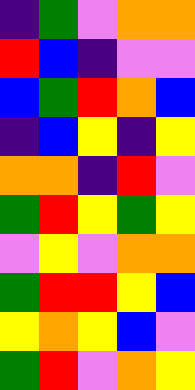[["indigo", "green", "violet", "orange", "orange"], ["red", "blue", "indigo", "violet", "violet"], ["blue", "green", "red", "orange", "blue"], ["indigo", "blue", "yellow", "indigo", "yellow"], ["orange", "orange", "indigo", "red", "violet"], ["green", "red", "yellow", "green", "yellow"], ["violet", "yellow", "violet", "orange", "orange"], ["green", "red", "red", "yellow", "blue"], ["yellow", "orange", "yellow", "blue", "violet"], ["green", "red", "violet", "orange", "yellow"]]